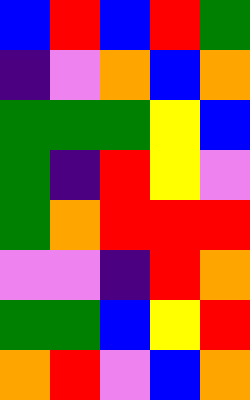[["blue", "red", "blue", "red", "green"], ["indigo", "violet", "orange", "blue", "orange"], ["green", "green", "green", "yellow", "blue"], ["green", "indigo", "red", "yellow", "violet"], ["green", "orange", "red", "red", "red"], ["violet", "violet", "indigo", "red", "orange"], ["green", "green", "blue", "yellow", "red"], ["orange", "red", "violet", "blue", "orange"]]